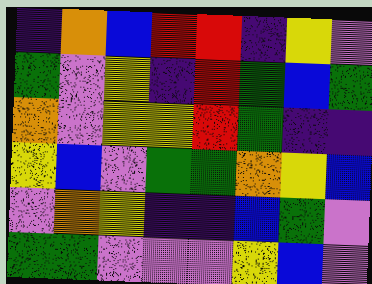[["indigo", "orange", "blue", "red", "red", "indigo", "yellow", "violet"], ["green", "violet", "yellow", "indigo", "red", "green", "blue", "green"], ["orange", "violet", "yellow", "yellow", "red", "green", "indigo", "indigo"], ["yellow", "blue", "violet", "green", "green", "orange", "yellow", "blue"], ["violet", "orange", "yellow", "indigo", "indigo", "blue", "green", "violet"], ["green", "green", "violet", "violet", "violet", "yellow", "blue", "violet"]]